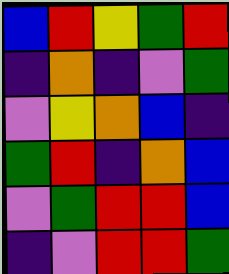[["blue", "red", "yellow", "green", "red"], ["indigo", "orange", "indigo", "violet", "green"], ["violet", "yellow", "orange", "blue", "indigo"], ["green", "red", "indigo", "orange", "blue"], ["violet", "green", "red", "red", "blue"], ["indigo", "violet", "red", "red", "green"]]